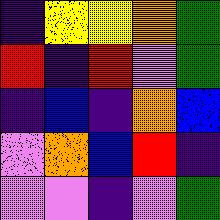[["indigo", "yellow", "yellow", "orange", "green"], ["red", "indigo", "red", "violet", "green"], ["indigo", "blue", "indigo", "orange", "blue"], ["violet", "orange", "blue", "red", "indigo"], ["violet", "violet", "indigo", "violet", "green"]]